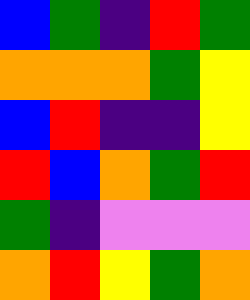[["blue", "green", "indigo", "red", "green"], ["orange", "orange", "orange", "green", "yellow"], ["blue", "red", "indigo", "indigo", "yellow"], ["red", "blue", "orange", "green", "red"], ["green", "indigo", "violet", "violet", "violet"], ["orange", "red", "yellow", "green", "orange"]]